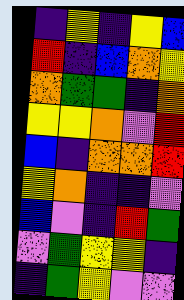[["indigo", "yellow", "indigo", "yellow", "blue"], ["red", "indigo", "blue", "orange", "yellow"], ["orange", "green", "green", "indigo", "orange"], ["yellow", "yellow", "orange", "violet", "red"], ["blue", "indigo", "orange", "orange", "red"], ["yellow", "orange", "indigo", "indigo", "violet"], ["blue", "violet", "indigo", "red", "green"], ["violet", "green", "yellow", "yellow", "indigo"], ["indigo", "green", "yellow", "violet", "violet"]]